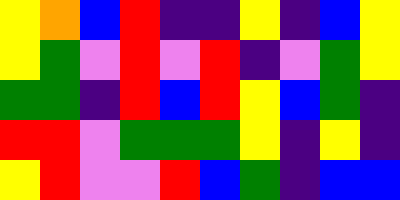[["yellow", "orange", "blue", "red", "indigo", "indigo", "yellow", "indigo", "blue", "yellow"], ["yellow", "green", "violet", "red", "violet", "red", "indigo", "violet", "green", "yellow"], ["green", "green", "indigo", "red", "blue", "red", "yellow", "blue", "green", "indigo"], ["red", "red", "violet", "green", "green", "green", "yellow", "indigo", "yellow", "indigo"], ["yellow", "red", "violet", "violet", "red", "blue", "green", "indigo", "blue", "blue"]]